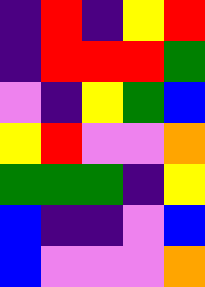[["indigo", "red", "indigo", "yellow", "red"], ["indigo", "red", "red", "red", "green"], ["violet", "indigo", "yellow", "green", "blue"], ["yellow", "red", "violet", "violet", "orange"], ["green", "green", "green", "indigo", "yellow"], ["blue", "indigo", "indigo", "violet", "blue"], ["blue", "violet", "violet", "violet", "orange"]]